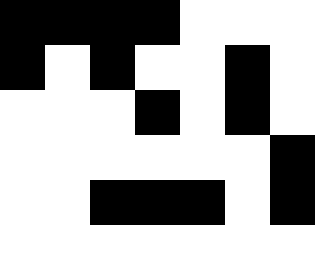[["black", "black", "black", "black", "white", "white", "white"], ["black", "white", "black", "white", "white", "black", "white"], ["white", "white", "white", "black", "white", "black", "white"], ["white", "white", "white", "white", "white", "white", "black"], ["white", "white", "black", "black", "black", "white", "black"], ["white", "white", "white", "white", "white", "white", "white"]]